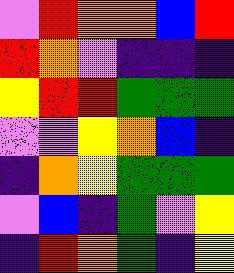[["violet", "red", "orange", "orange", "blue", "red"], ["red", "orange", "violet", "indigo", "indigo", "indigo"], ["yellow", "red", "red", "green", "green", "green"], ["violet", "violet", "yellow", "orange", "blue", "indigo"], ["indigo", "orange", "yellow", "green", "green", "green"], ["violet", "blue", "indigo", "green", "violet", "yellow"], ["indigo", "red", "orange", "green", "indigo", "yellow"]]